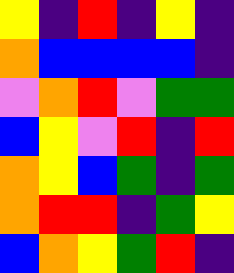[["yellow", "indigo", "red", "indigo", "yellow", "indigo"], ["orange", "blue", "blue", "blue", "blue", "indigo"], ["violet", "orange", "red", "violet", "green", "green"], ["blue", "yellow", "violet", "red", "indigo", "red"], ["orange", "yellow", "blue", "green", "indigo", "green"], ["orange", "red", "red", "indigo", "green", "yellow"], ["blue", "orange", "yellow", "green", "red", "indigo"]]